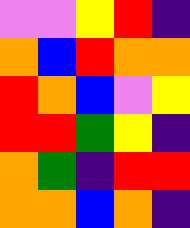[["violet", "violet", "yellow", "red", "indigo"], ["orange", "blue", "red", "orange", "orange"], ["red", "orange", "blue", "violet", "yellow"], ["red", "red", "green", "yellow", "indigo"], ["orange", "green", "indigo", "red", "red"], ["orange", "orange", "blue", "orange", "indigo"]]